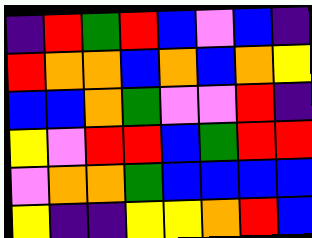[["indigo", "red", "green", "red", "blue", "violet", "blue", "indigo"], ["red", "orange", "orange", "blue", "orange", "blue", "orange", "yellow"], ["blue", "blue", "orange", "green", "violet", "violet", "red", "indigo"], ["yellow", "violet", "red", "red", "blue", "green", "red", "red"], ["violet", "orange", "orange", "green", "blue", "blue", "blue", "blue"], ["yellow", "indigo", "indigo", "yellow", "yellow", "orange", "red", "blue"]]